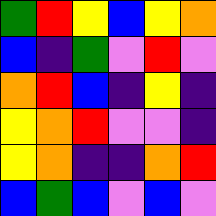[["green", "red", "yellow", "blue", "yellow", "orange"], ["blue", "indigo", "green", "violet", "red", "violet"], ["orange", "red", "blue", "indigo", "yellow", "indigo"], ["yellow", "orange", "red", "violet", "violet", "indigo"], ["yellow", "orange", "indigo", "indigo", "orange", "red"], ["blue", "green", "blue", "violet", "blue", "violet"]]